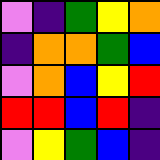[["violet", "indigo", "green", "yellow", "orange"], ["indigo", "orange", "orange", "green", "blue"], ["violet", "orange", "blue", "yellow", "red"], ["red", "red", "blue", "red", "indigo"], ["violet", "yellow", "green", "blue", "indigo"]]